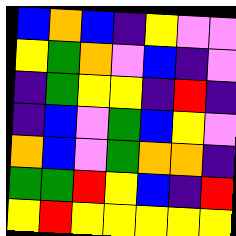[["blue", "orange", "blue", "indigo", "yellow", "violet", "violet"], ["yellow", "green", "orange", "violet", "blue", "indigo", "violet"], ["indigo", "green", "yellow", "yellow", "indigo", "red", "indigo"], ["indigo", "blue", "violet", "green", "blue", "yellow", "violet"], ["orange", "blue", "violet", "green", "orange", "orange", "indigo"], ["green", "green", "red", "yellow", "blue", "indigo", "red"], ["yellow", "red", "yellow", "yellow", "yellow", "yellow", "yellow"]]